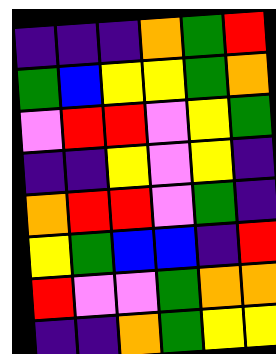[["indigo", "indigo", "indigo", "orange", "green", "red"], ["green", "blue", "yellow", "yellow", "green", "orange"], ["violet", "red", "red", "violet", "yellow", "green"], ["indigo", "indigo", "yellow", "violet", "yellow", "indigo"], ["orange", "red", "red", "violet", "green", "indigo"], ["yellow", "green", "blue", "blue", "indigo", "red"], ["red", "violet", "violet", "green", "orange", "orange"], ["indigo", "indigo", "orange", "green", "yellow", "yellow"]]